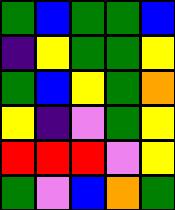[["green", "blue", "green", "green", "blue"], ["indigo", "yellow", "green", "green", "yellow"], ["green", "blue", "yellow", "green", "orange"], ["yellow", "indigo", "violet", "green", "yellow"], ["red", "red", "red", "violet", "yellow"], ["green", "violet", "blue", "orange", "green"]]